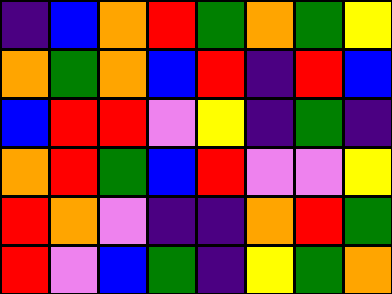[["indigo", "blue", "orange", "red", "green", "orange", "green", "yellow"], ["orange", "green", "orange", "blue", "red", "indigo", "red", "blue"], ["blue", "red", "red", "violet", "yellow", "indigo", "green", "indigo"], ["orange", "red", "green", "blue", "red", "violet", "violet", "yellow"], ["red", "orange", "violet", "indigo", "indigo", "orange", "red", "green"], ["red", "violet", "blue", "green", "indigo", "yellow", "green", "orange"]]